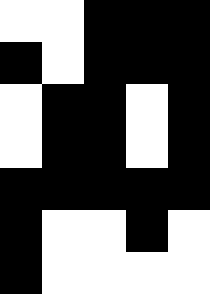[["white", "white", "black", "black", "black"], ["black", "white", "black", "black", "black"], ["white", "black", "black", "white", "black"], ["white", "black", "black", "white", "black"], ["black", "black", "black", "black", "black"], ["black", "white", "white", "black", "white"], ["black", "white", "white", "white", "white"]]